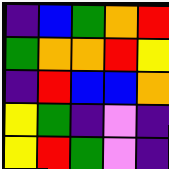[["indigo", "blue", "green", "orange", "red"], ["green", "orange", "orange", "red", "yellow"], ["indigo", "red", "blue", "blue", "orange"], ["yellow", "green", "indigo", "violet", "indigo"], ["yellow", "red", "green", "violet", "indigo"]]